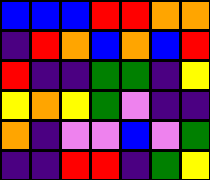[["blue", "blue", "blue", "red", "red", "orange", "orange"], ["indigo", "red", "orange", "blue", "orange", "blue", "red"], ["red", "indigo", "indigo", "green", "green", "indigo", "yellow"], ["yellow", "orange", "yellow", "green", "violet", "indigo", "indigo"], ["orange", "indigo", "violet", "violet", "blue", "violet", "green"], ["indigo", "indigo", "red", "red", "indigo", "green", "yellow"]]